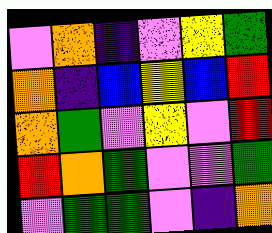[["violet", "orange", "indigo", "violet", "yellow", "green"], ["orange", "indigo", "blue", "yellow", "blue", "red"], ["orange", "green", "violet", "yellow", "violet", "red"], ["red", "orange", "green", "violet", "violet", "green"], ["violet", "green", "green", "violet", "indigo", "orange"]]